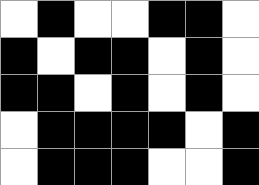[["white", "black", "white", "white", "black", "black", "white"], ["black", "white", "black", "black", "white", "black", "white"], ["black", "black", "white", "black", "white", "black", "white"], ["white", "black", "black", "black", "black", "white", "black"], ["white", "black", "black", "black", "white", "white", "black"]]